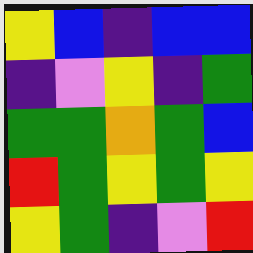[["yellow", "blue", "indigo", "blue", "blue"], ["indigo", "violet", "yellow", "indigo", "green"], ["green", "green", "orange", "green", "blue"], ["red", "green", "yellow", "green", "yellow"], ["yellow", "green", "indigo", "violet", "red"]]